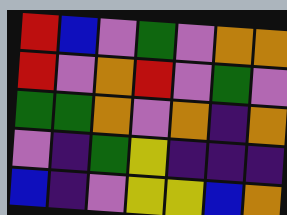[["red", "blue", "violet", "green", "violet", "orange", "orange"], ["red", "violet", "orange", "red", "violet", "green", "violet"], ["green", "green", "orange", "violet", "orange", "indigo", "orange"], ["violet", "indigo", "green", "yellow", "indigo", "indigo", "indigo"], ["blue", "indigo", "violet", "yellow", "yellow", "blue", "orange"]]